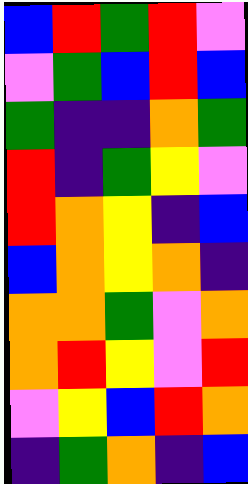[["blue", "red", "green", "red", "violet"], ["violet", "green", "blue", "red", "blue"], ["green", "indigo", "indigo", "orange", "green"], ["red", "indigo", "green", "yellow", "violet"], ["red", "orange", "yellow", "indigo", "blue"], ["blue", "orange", "yellow", "orange", "indigo"], ["orange", "orange", "green", "violet", "orange"], ["orange", "red", "yellow", "violet", "red"], ["violet", "yellow", "blue", "red", "orange"], ["indigo", "green", "orange", "indigo", "blue"]]